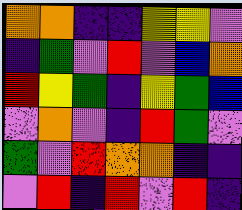[["orange", "orange", "indigo", "indigo", "yellow", "yellow", "violet"], ["indigo", "green", "violet", "red", "violet", "blue", "orange"], ["red", "yellow", "green", "indigo", "yellow", "green", "blue"], ["violet", "orange", "violet", "indigo", "red", "green", "violet"], ["green", "violet", "red", "orange", "orange", "indigo", "indigo"], ["violet", "red", "indigo", "red", "violet", "red", "indigo"]]